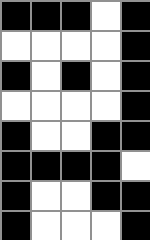[["black", "black", "black", "white", "black"], ["white", "white", "white", "white", "black"], ["black", "white", "black", "white", "black"], ["white", "white", "white", "white", "black"], ["black", "white", "white", "black", "black"], ["black", "black", "black", "black", "white"], ["black", "white", "white", "black", "black"], ["black", "white", "white", "white", "black"]]